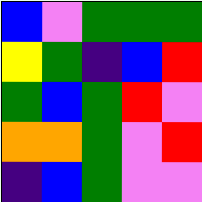[["blue", "violet", "green", "green", "green"], ["yellow", "green", "indigo", "blue", "red"], ["green", "blue", "green", "red", "violet"], ["orange", "orange", "green", "violet", "red"], ["indigo", "blue", "green", "violet", "violet"]]